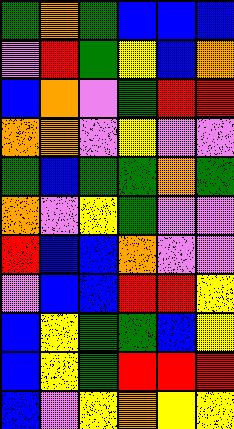[["green", "orange", "green", "blue", "blue", "blue"], ["violet", "red", "green", "yellow", "blue", "orange"], ["blue", "orange", "violet", "green", "red", "red"], ["orange", "orange", "violet", "yellow", "violet", "violet"], ["green", "blue", "green", "green", "orange", "green"], ["orange", "violet", "yellow", "green", "violet", "violet"], ["red", "blue", "blue", "orange", "violet", "violet"], ["violet", "blue", "blue", "red", "red", "yellow"], ["blue", "yellow", "green", "green", "blue", "yellow"], ["blue", "yellow", "green", "red", "red", "red"], ["blue", "violet", "yellow", "orange", "yellow", "yellow"]]